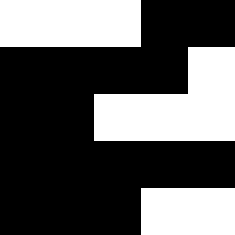[["white", "white", "white", "black", "black"], ["black", "black", "black", "black", "white"], ["black", "black", "white", "white", "white"], ["black", "black", "black", "black", "black"], ["black", "black", "black", "white", "white"]]